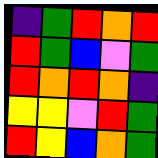[["indigo", "green", "red", "orange", "red"], ["red", "green", "blue", "violet", "green"], ["red", "orange", "red", "orange", "indigo"], ["yellow", "yellow", "violet", "red", "green"], ["red", "yellow", "blue", "orange", "green"]]